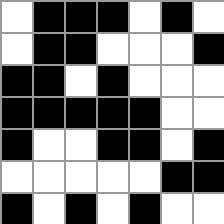[["white", "black", "black", "black", "white", "black", "white"], ["white", "black", "black", "white", "white", "white", "black"], ["black", "black", "white", "black", "white", "white", "white"], ["black", "black", "black", "black", "black", "white", "white"], ["black", "white", "white", "black", "black", "white", "black"], ["white", "white", "white", "white", "white", "black", "black"], ["black", "white", "black", "white", "black", "white", "white"]]